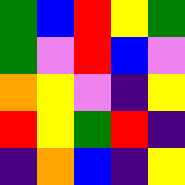[["green", "blue", "red", "yellow", "green"], ["green", "violet", "red", "blue", "violet"], ["orange", "yellow", "violet", "indigo", "yellow"], ["red", "yellow", "green", "red", "indigo"], ["indigo", "orange", "blue", "indigo", "yellow"]]